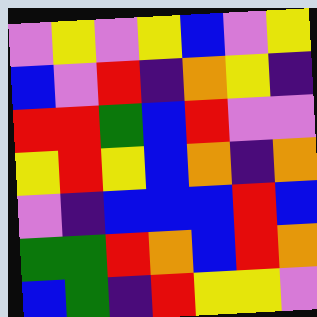[["violet", "yellow", "violet", "yellow", "blue", "violet", "yellow"], ["blue", "violet", "red", "indigo", "orange", "yellow", "indigo"], ["red", "red", "green", "blue", "red", "violet", "violet"], ["yellow", "red", "yellow", "blue", "orange", "indigo", "orange"], ["violet", "indigo", "blue", "blue", "blue", "red", "blue"], ["green", "green", "red", "orange", "blue", "red", "orange"], ["blue", "green", "indigo", "red", "yellow", "yellow", "violet"]]